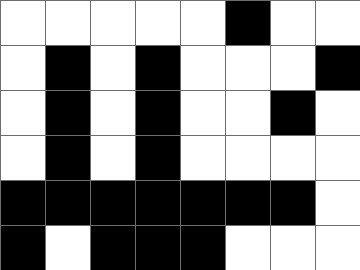[["white", "white", "white", "white", "white", "black", "white", "white"], ["white", "black", "white", "black", "white", "white", "white", "black"], ["white", "black", "white", "black", "white", "white", "black", "white"], ["white", "black", "white", "black", "white", "white", "white", "white"], ["black", "black", "black", "black", "black", "black", "black", "white"], ["black", "white", "black", "black", "black", "white", "white", "white"]]